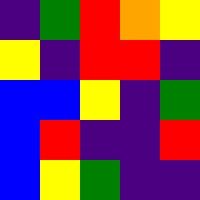[["indigo", "green", "red", "orange", "yellow"], ["yellow", "indigo", "red", "red", "indigo"], ["blue", "blue", "yellow", "indigo", "green"], ["blue", "red", "indigo", "indigo", "red"], ["blue", "yellow", "green", "indigo", "indigo"]]